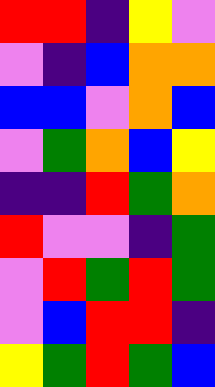[["red", "red", "indigo", "yellow", "violet"], ["violet", "indigo", "blue", "orange", "orange"], ["blue", "blue", "violet", "orange", "blue"], ["violet", "green", "orange", "blue", "yellow"], ["indigo", "indigo", "red", "green", "orange"], ["red", "violet", "violet", "indigo", "green"], ["violet", "red", "green", "red", "green"], ["violet", "blue", "red", "red", "indigo"], ["yellow", "green", "red", "green", "blue"]]